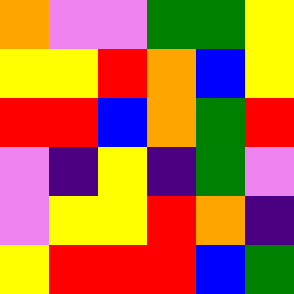[["orange", "violet", "violet", "green", "green", "yellow"], ["yellow", "yellow", "red", "orange", "blue", "yellow"], ["red", "red", "blue", "orange", "green", "red"], ["violet", "indigo", "yellow", "indigo", "green", "violet"], ["violet", "yellow", "yellow", "red", "orange", "indigo"], ["yellow", "red", "red", "red", "blue", "green"]]